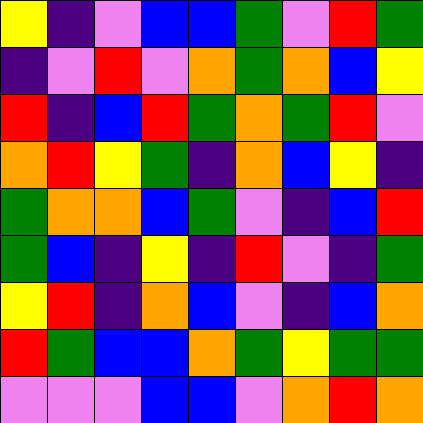[["yellow", "indigo", "violet", "blue", "blue", "green", "violet", "red", "green"], ["indigo", "violet", "red", "violet", "orange", "green", "orange", "blue", "yellow"], ["red", "indigo", "blue", "red", "green", "orange", "green", "red", "violet"], ["orange", "red", "yellow", "green", "indigo", "orange", "blue", "yellow", "indigo"], ["green", "orange", "orange", "blue", "green", "violet", "indigo", "blue", "red"], ["green", "blue", "indigo", "yellow", "indigo", "red", "violet", "indigo", "green"], ["yellow", "red", "indigo", "orange", "blue", "violet", "indigo", "blue", "orange"], ["red", "green", "blue", "blue", "orange", "green", "yellow", "green", "green"], ["violet", "violet", "violet", "blue", "blue", "violet", "orange", "red", "orange"]]